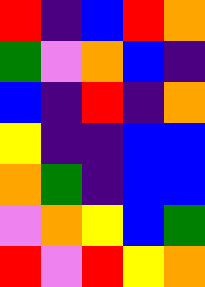[["red", "indigo", "blue", "red", "orange"], ["green", "violet", "orange", "blue", "indigo"], ["blue", "indigo", "red", "indigo", "orange"], ["yellow", "indigo", "indigo", "blue", "blue"], ["orange", "green", "indigo", "blue", "blue"], ["violet", "orange", "yellow", "blue", "green"], ["red", "violet", "red", "yellow", "orange"]]